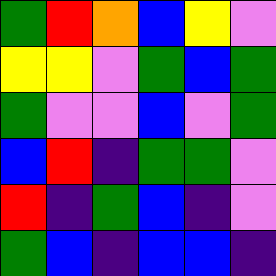[["green", "red", "orange", "blue", "yellow", "violet"], ["yellow", "yellow", "violet", "green", "blue", "green"], ["green", "violet", "violet", "blue", "violet", "green"], ["blue", "red", "indigo", "green", "green", "violet"], ["red", "indigo", "green", "blue", "indigo", "violet"], ["green", "blue", "indigo", "blue", "blue", "indigo"]]